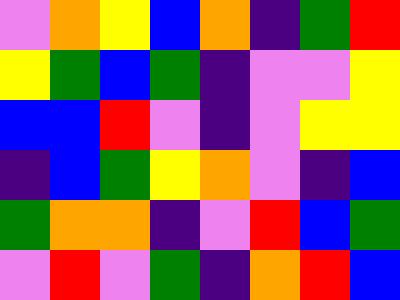[["violet", "orange", "yellow", "blue", "orange", "indigo", "green", "red"], ["yellow", "green", "blue", "green", "indigo", "violet", "violet", "yellow"], ["blue", "blue", "red", "violet", "indigo", "violet", "yellow", "yellow"], ["indigo", "blue", "green", "yellow", "orange", "violet", "indigo", "blue"], ["green", "orange", "orange", "indigo", "violet", "red", "blue", "green"], ["violet", "red", "violet", "green", "indigo", "orange", "red", "blue"]]